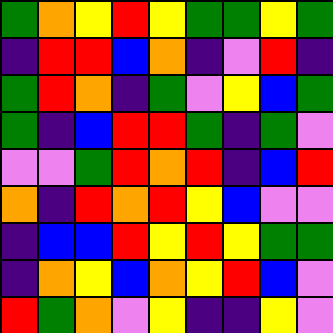[["green", "orange", "yellow", "red", "yellow", "green", "green", "yellow", "green"], ["indigo", "red", "red", "blue", "orange", "indigo", "violet", "red", "indigo"], ["green", "red", "orange", "indigo", "green", "violet", "yellow", "blue", "green"], ["green", "indigo", "blue", "red", "red", "green", "indigo", "green", "violet"], ["violet", "violet", "green", "red", "orange", "red", "indigo", "blue", "red"], ["orange", "indigo", "red", "orange", "red", "yellow", "blue", "violet", "violet"], ["indigo", "blue", "blue", "red", "yellow", "red", "yellow", "green", "green"], ["indigo", "orange", "yellow", "blue", "orange", "yellow", "red", "blue", "violet"], ["red", "green", "orange", "violet", "yellow", "indigo", "indigo", "yellow", "violet"]]